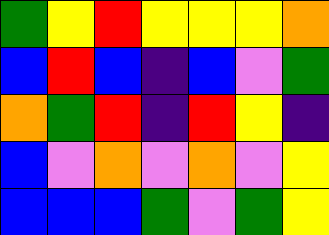[["green", "yellow", "red", "yellow", "yellow", "yellow", "orange"], ["blue", "red", "blue", "indigo", "blue", "violet", "green"], ["orange", "green", "red", "indigo", "red", "yellow", "indigo"], ["blue", "violet", "orange", "violet", "orange", "violet", "yellow"], ["blue", "blue", "blue", "green", "violet", "green", "yellow"]]